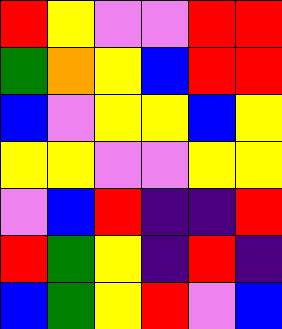[["red", "yellow", "violet", "violet", "red", "red"], ["green", "orange", "yellow", "blue", "red", "red"], ["blue", "violet", "yellow", "yellow", "blue", "yellow"], ["yellow", "yellow", "violet", "violet", "yellow", "yellow"], ["violet", "blue", "red", "indigo", "indigo", "red"], ["red", "green", "yellow", "indigo", "red", "indigo"], ["blue", "green", "yellow", "red", "violet", "blue"]]